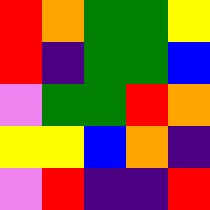[["red", "orange", "green", "green", "yellow"], ["red", "indigo", "green", "green", "blue"], ["violet", "green", "green", "red", "orange"], ["yellow", "yellow", "blue", "orange", "indigo"], ["violet", "red", "indigo", "indigo", "red"]]